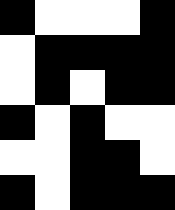[["black", "white", "white", "white", "black"], ["white", "black", "black", "black", "black"], ["white", "black", "white", "black", "black"], ["black", "white", "black", "white", "white"], ["white", "white", "black", "black", "white"], ["black", "white", "black", "black", "black"]]